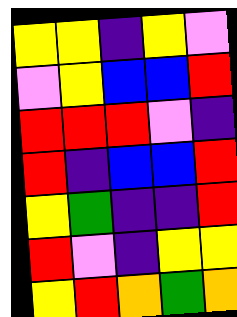[["yellow", "yellow", "indigo", "yellow", "violet"], ["violet", "yellow", "blue", "blue", "red"], ["red", "red", "red", "violet", "indigo"], ["red", "indigo", "blue", "blue", "red"], ["yellow", "green", "indigo", "indigo", "red"], ["red", "violet", "indigo", "yellow", "yellow"], ["yellow", "red", "orange", "green", "orange"]]